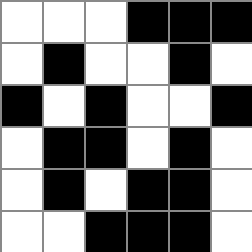[["white", "white", "white", "black", "black", "black"], ["white", "black", "white", "white", "black", "white"], ["black", "white", "black", "white", "white", "black"], ["white", "black", "black", "white", "black", "white"], ["white", "black", "white", "black", "black", "white"], ["white", "white", "black", "black", "black", "white"]]